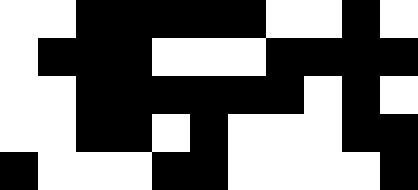[["white", "white", "black", "black", "black", "black", "black", "white", "white", "black", "white"], ["white", "black", "black", "black", "white", "white", "white", "black", "black", "black", "black"], ["white", "white", "black", "black", "black", "black", "black", "black", "white", "black", "white"], ["white", "white", "black", "black", "white", "black", "white", "white", "white", "black", "black"], ["black", "white", "white", "white", "black", "black", "white", "white", "white", "white", "black"]]